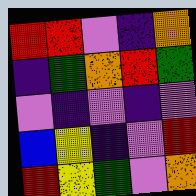[["red", "red", "violet", "indigo", "orange"], ["indigo", "green", "orange", "red", "green"], ["violet", "indigo", "violet", "indigo", "violet"], ["blue", "yellow", "indigo", "violet", "red"], ["red", "yellow", "green", "violet", "orange"]]